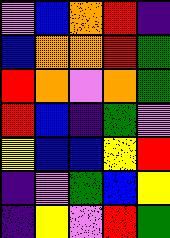[["violet", "blue", "orange", "red", "indigo"], ["blue", "orange", "orange", "red", "green"], ["red", "orange", "violet", "orange", "green"], ["red", "blue", "indigo", "green", "violet"], ["yellow", "blue", "blue", "yellow", "red"], ["indigo", "violet", "green", "blue", "yellow"], ["indigo", "yellow", "violet", "red", "green"]]